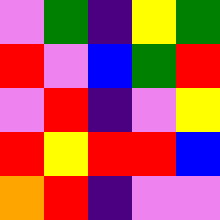[["violet", "green", "indigo", "yellow", "green"], ["red", "violet", "blue", "green", "red"], ["violet", "red", "indigo", "violet", "yellow"], ["red", "yellow", "red", "red", "blue"], ["orange", "red", "indigo", "violet", "violet"]]